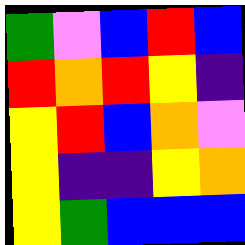[["green", "violet", "blue", "red", "blue"], ["red", "orange", "red", "yellow", "indigo"], ["yellow", "red", "blue", "orange", "violet"], ["yellow", "indigo", "indigo", "yellow", "orange"], ["yellow", "green", "blue", "blue", "blue"]]